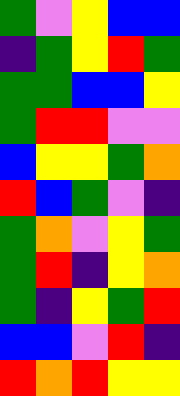[["green", "violet", "yellow", "blue", "blue"], ["indigo", "green", "yellow", "red", "green"], ["green", "green", "blue", "blue", "yellow"], ["green", "red", "red", "violet", "violet"], ["blue", "yellow", "yellow", "green", "orange"], ["red", "blue", "green", "violet", "indigo"], ["green", "orange", "violet", "yellow", "green"], ["green", "red", "indigo", "yellow", "orange"], ["green", "indigo", "yellow", "green", "red"], ["blue", "blue", "violet", "red", "indigo"], ["red", "orange", "red", "yellow", "yellow"]]